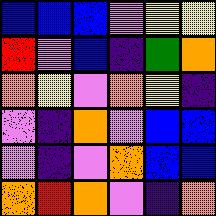[["blue", "blue", "blue", "violet", "yellow", "yellow"], ["red", "violet", "blue", "indigo", "green", "orange"], ["orange", "yellow", "violet", "orange", "yellow", "indigo"], ["violet", "indigo", "orange", "violet", "blue", "blue"], ["violet", "indigo", "violet", "orange", "blue", "blue"], ["orange", "red", "orange", "violet", "indigo", "orange"]]